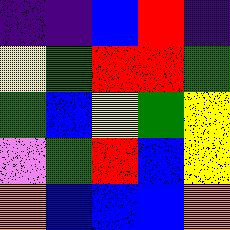[["indigo", "indigo", "blue", "red", "indigo"], ["yellow", "green", "red", "red", "green"], ["green", "blue", "yellow", "green", "yellow"], ["violet", "green", "red", "blue", "yellow"], ["orange", "blue", "blue", "blue", "orange"]]